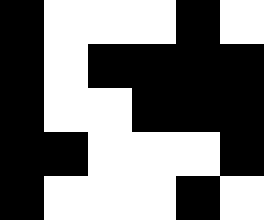[["black", "white", "white", "white", "black", "white"], ["black", "white", "black", "black", "black", "black"], ["black", "white", "white", "black", "black", "black"], ["black", "black", "white", "white", "white", "black"], ["black", "white", "white", "white", "black", "white"]]